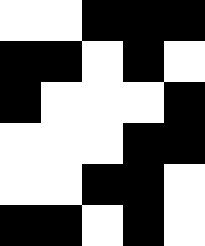[["white", "white", "black", "black", "black"], ["black", "black", "white", "black", "white"], ["black", "white", "white", "white", "black"], ["white", "white", "white", "black", "black"], ["white", "white", "black", "black", "white"], ["black", "black", "white", "black", "white"]]